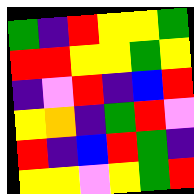[["green", "indigo", "red", "yellow", "yellow", "green"], ["red", "red", "yellow", "yellow", "green", "yellow"], ["indigo", "violet", "red", "indigo", "blue", "red"], ["yellow", "orange", "indigo", "green", "red", "violet"], ["red", "indigo", "blue", "red", "green", "indigo"], ["yellow", "yellow", "violet", "yellow", "green", "red"]]